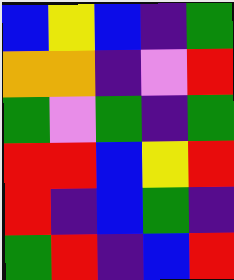[["blue", "yellow", "blue", "indigo", "green"], ["orange", "orange", "indigo", "violet", "red"], ["green", "violet", "green", "indigo", "green"], ["red", "red", "blue", "yellow", "red"], ["red", "indigo", "blue", "green", "indigo"], ["green", "red", "indigo", "blue", "red"]]